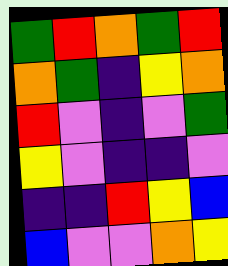[["green", "red", "orange", "green", "red"], ["orange", "green", "indigo", "yellow", "orange"], ["red", "violet", "indigo", "violet", "green"], ["yellow", "violet", "indigo", "indigo", "violet"], ["indigo", "indigo", "red", "yellow", "blue"], ["blue", "violet", "violet", "orange", "yellow"]]